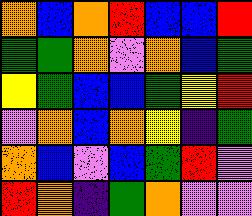[["orange", "blue", "orange", "red", "blue", "blue", "red"], ["green", "green", "orange", "violet", "orange", "blue", "green"], ["yellow", "green", "blue", "blue", "green", "yellow", "red"], ["violet", "orange", "blue", "orange", "yellow", "indigo", "green"], ["orange", "blue", "violet", "blue", "green", "red", "violet"], ["red", "orange", "indigo", "green", "orange", "violet", "violet"]]